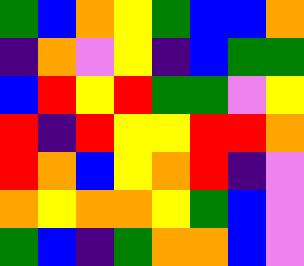[["green", "blue", "orange", "yellow", "green", "blue", "blue", "orange"], ["indigo", "orange", "violet", "yellow", "indigo", "blue", "green", "green"], ["blue", "red", "yellow", "red", "green", "green", "violet", "yellow"], ["red", "indigo", "red", "yellow", "yellow", "red", "red", "orange"], ["red", "orange", "blue", "yellow", "orange", "red", "indigo", "violet"], ["orange", "yellow", "orange", "orange", "yellow", "green", "blue", "violet"], ["green", "blue", "indigo", "green", "orange", "orange", "blue", "violet"]]